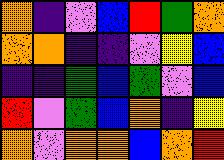[["orange", "indigo", "violet", "blue", "red", "green", "orange"], ["orange", "orange", "indigo", "indigo", "violet", "yellow", "blue"], ["indigo", "indigo", "green", "blue", "green", "violet", "blue"], ["red", "violet", "green", "blue", "orange", "indigo", "yellow"], ["orange", "violet", "orange", "orange", "blue", "orange", "red"]]